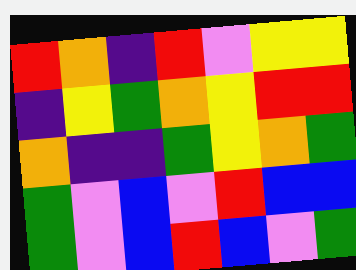[["red", "orange", "indigo", "red", "violet", "yellow", "yellow"], ["indigo", "yellow", "green", "orange", "yellow", "red", "red"], ["orange", "indigo", "indigo", "green", "yellow", "orange", "green"], ["green", "violet", "blue", "violet", "red", "blue", "blue"], ["green", "violet", "blue", "red", "blue", "violet", "green"]]